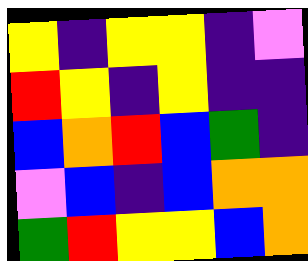[["yellow", "indigo", "yellow", "yellow", "indigo", "violet"], ["red", "yellow", "indigo", "yellow", "indigo", "indigo"], ["blue", "orange", "red", "blue", "green", "indigo"], ["violet", "blue", "indigo", "blue", "orange", "orange"], ["green", "red", "yellow", "yellow", "blue", "orange"]]